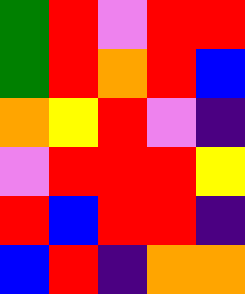[["green", "red", "violet", "red", "red"], ["green", "red", "orange", "red", "blue"], ["orange", "yellow", "red", "violet", "indigo"], ["violet", "red", "red", "red", "yellow"], ["red", "blue", "red", "red", "indigo"], ["blue", "red", "indigo", "orange", "orange"]]